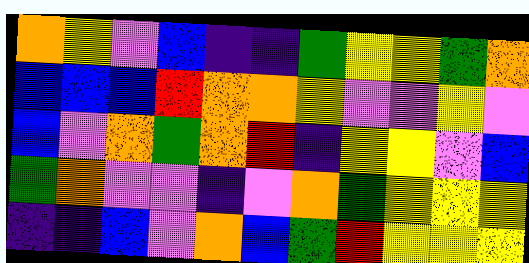[["orange", "yellow", "violet", "blue", "indigo", "indigo", "green", "yellow", "yellow", "green", "orange"], ["blue", "blue", "blue", "red", "orange", "orange", "yellow", "violet", "violet", "yellow", "violet"], ["blue", "violet", "orange", "green", "orange", "red", "indigo", "yellow", "yellow", "violet", "blue"], ["green", "orange", "violet", "violet", "indigo", "violet", "orange", "green", "yellow", "yellow", "yellow"], ["indigo", "indigo", "blue", "violet", "orange", "blue", "green", "red", "yellow", "yellow", "yellow"]]